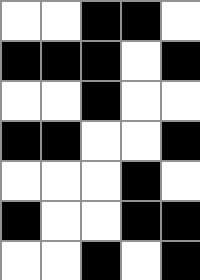[["white", "white", "black", "black", "white"], ["black", "black", "black", "white", "black"], ["white", "white", "black", "white", "white"], ["black", "black", "white", "white", "black"], ["white", "white", "white", "black", "white"], ["black", "white", "white", "black", "black"], ["white", "white", "black", "white", "black"]]